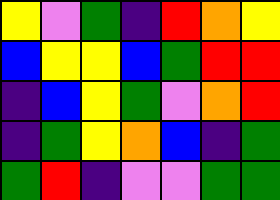[["yellow", "violet", "green", "indigo", "red", "orange", "yellow"], ["blue", "yellow", "yellow", "blue", "green", "red", "red"], ["indigo", "blue", "yellow", "green", "violet", "orange", "red"], ["indigo", "green", "yellow", "orange", "blue", "indigo", "green"], ["green", "red", "indigo", "violet", "violet", "green", "green"]]